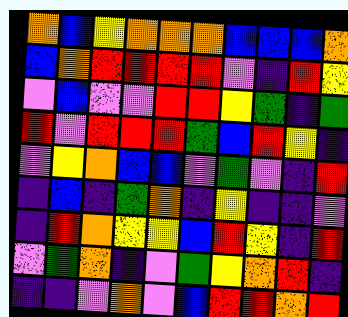[["orange", "blue", "yellow", "orange", "orange", "orange", "blue", "blue", "blue", "orange"], ["blue", "orange", "red", "red", "red", "red", "violet", "indigo", "red", "yellow"], ["violet", "blue", "violet", "violet", "red", "red", "yellow", "green", "indigo", "green"], ["red", "violet", "red", "red", "red", "green", "blue", "red", "yellow", "indigo"], ["violet", "yellow", "orange", "blue", "blue", "violet", "green", "violet", "indigo", "red"], ["indigo", "blue", "indigo", "green", "orange", "indigo", "yellow", "indigo", "indigo", "violet"], ["indigo", "red", "orange", "yellow", "yellow", "blue", "red", "yellow", "indigo", "red"], ["violet", "green", "orange", "indigo", "violet", "green", "yellow", "orange", "red", "indigo"], ["indigo", "indigo", "violet", "orange", "violet", "blue", "red", "red", "orange", "red"]]